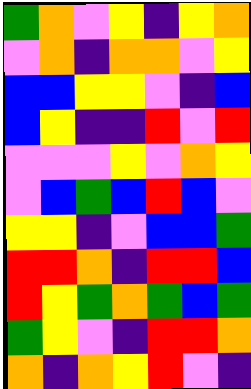[["green", "orange", "violet", "yellow", "indigo", "yellow", "orange"], ["violet", "orange", "indigo", "orange", "orange", "violet", "yellow"], ["blue", "blue", "yellow", "yellow", "violet", "indigo", "blue"], ["blue", "yellow", "indigo", "indigo", "red", "violet", "red"], ["violet", "violet", "violet", "yellow", "violet", "orange", "yellow"], ["violet", "blue", "green", "blue", "red", "blue", "violet"], ["yellow", "yellow", "indigo", "violet", "blue", "blue", "green"], ["red", "red", "orange", "indigo", "red", "red", "blue"], ["red", "yellow", "green", "orange", "green", "blue", "green"], ["green", "yellow", "violet", "indigo", "red", "red", "orange"], ["orange", "indigo", "orange", "yellow", "red", "violet", "indigo"]]